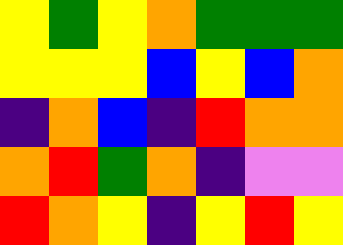[["yellow", "green", "yellow", "orange", "green", "green", "green"], ["yellow", "yellow", "yellow", "blue", "yellow", "blue", "orange"], ["indigo", "orange", "blue", "indigo", "red", "orange", "orange"], ["orange", "red", "green", "orange", "indigo", "violet", "violet"], ["red", "orange", "yellow", "indigo", "yellow", "red", "yellow"]]